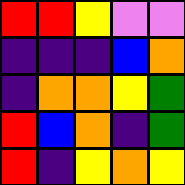[["red", "red", "yellow", "violet", "violet"], ["indigo", "indigo", "indigo", "blue", "orange"], ["indigo", "orange", "orange", "yellow", "green"], ["red", "blue", "orange", "indigo", "green"], ["red", "indigo", "yellow", "orange", "yellow"]]